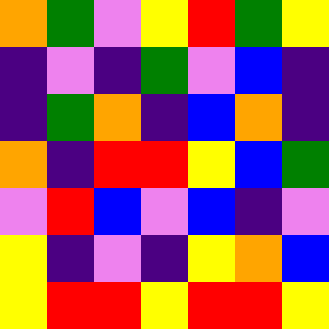[["orange", "green", "violet", "yellow", "red", "green", "yellow"], ["indigo", "violet", "indigo", "green", "violet", "blue", "indigo"], ["indigo", "green", "orange", "indigo", "blue", "orange", "indigo"], ["orange", "indigo", "red", "red", "yellow", "blue", "green"], ["violet", "red", "blue", "violet", "blue", "indigo", "violet"], ["yellow", "indigo", "violet", "indigo", "yellow", "orange", "blue"], ["yellow", "red", "red", "yellow", "red", "red", "yellow"]]